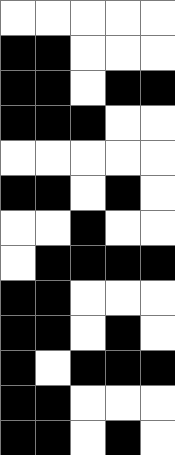[["white", "white", "white", "white", "white"], ["black", "black", "white", "white", "white"], ["black", "black", "white", "black", "black"], ["black", "black", "black", "white", "white"], ["white", "white", "white", "white", "white"], ["black", "black", "white", "black", "white"], ["white", "white", "black", "white", "white"], ["white", "black", "black", "black", "black"], ["black", "black", "white", "white", "white"], ["black", "black", "white", "black", "white"], ["black", "white", "black", "black", "black"], ["black", "black", "white", "white", "white"], ["black", "black", "white", "black", "white"]]